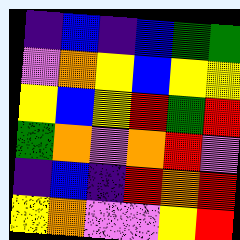[["indigo", "blue", "indigo", "blue", "green", "green"], ["violet", "orange", "yellow", "blue", "yellow", "yellow"], ["yellow", "blue", "yellow", "red", "green", "red"], ["green", "orange", "violet", "orange", "red", "violet"], ["indigo", "blue", "indigo", "red", "orange", "red"], ["yellow", "orange", "violet", "violet", "yellow", "red"]]